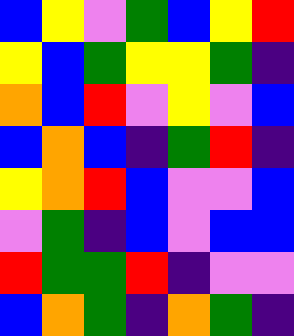[["blue", "yellow", "violet", "green", "blue", "yellow", "red"], ["yellow", "blue", "green", "yellow", "yellow", "green", "indigo"], ["orange", "blue", "red", "violet", "yellow", "violet", "blue"], ["blue", "orange", "blue", "indigo", "green", "red", "indigo"], ["yellow", "orange", "red", "blue", "violet", "violet", "blue"], ["violet", "green", "indigo", "blue", "violet", "blue", "blue"], ["red", "green", "green", "red", "indigo", "violet", "violet"], ["blue", "orange", "green", "indigo", "orange", "green", "indigo"]]